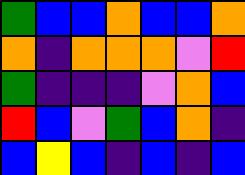[["green", "blue", "blue", "orange", "blue", "blue", "orange"], ["orange", "indigo", "orange", "orange", "orange", "violet", "red"], ["green", "indigo", "indigo", "indigo", "violet", "orange", "blue"], ["red", "blue", "violet", "green", "blue", "orange", "indigo"], ["blue", "yellow", "blue", "indigo", "blue", "indigo", "blue"]]